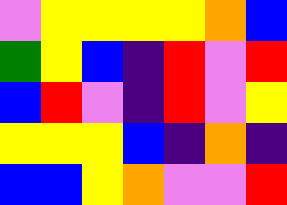[["violet", "yellow", "yellow", "yellow", "yellow", "orange", "blue"], ["green", "yellow", "blue", "indigo", "red", "violet", "red"], ["blue", "red", "violet", "indigo", "red", "violet", "yellow"], ["yellow", "yellow", "yellow", "blue", "indigo", "orange", "indigo"], ["blue", "blue", "yellow", "orange", "violet", "violet", "red"]]